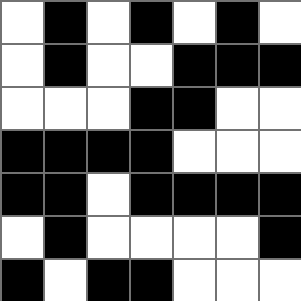[["white", "black", "white", "black", "white", "black", "white"], ["white", "black", "white", "white", "black", "black", "black"], ["white", "white", "white", "black", "black", "white", "white"], ["black", "black", "black", "black", "white", "white", "white"], ["black", "black", "white", "black", "black", "black", "black"], ["white", "black", "white", "white", "white", "white", "black"], ["black", "white", "black", "black", "white", "white", "white"]]